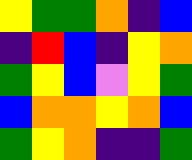[["yellow", "green", "green", "orange", "indigo", "blue"], ["indigo", "red", "blue", "indigo", "yellow", "orange"], ["green", "yellow", "blue", "violet", "yellow", "green"], ["blue", "orange", "orange", "yellow", "orange", "blue"], ["green", "yellow", "orange", "indigo", "indigo", "green"]]